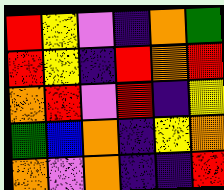[["red", "yellow", "violet", "indigo", "orange", "green"], ["red", "yellow", "indigo", "red", "orange", "red"], ["orange", "red", "violet", "red", "indigo", "yellow"], ["green", "blue", "orange", "indigo", "yellow", "orange"], ["orange", "violet", "orange", "indigo", "indigo", "red"]]